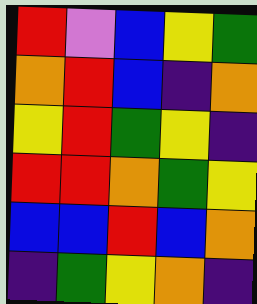[["red", "violet", "blue", "yellow", "green"], ["orange", "red", "blue", "indigo", "orange"], ["yellow", "red", "green", "yellow", "indigo"], ["red", "red", "orange", "green", "yellow"], ["blue", "blue", "red", "blue", "orange"], ["indigo", "green", "yellow", "orange", "indigo"]]